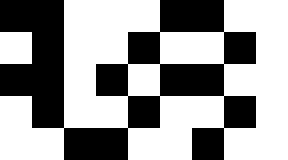[["black", "black", "white", "white", "white", "black", "black", "white", "white"], ["white", "black", "white", "white", "black", "white", "white", "black", "white"], ["black", "black", "white", "black", "white", "black", "black", "white", "white"], ["white", "black", "white", "white", "black", "white", "white", "black", "white"], ["white", "white", "black", "black", "white", "white", "black", "white", "white"]]